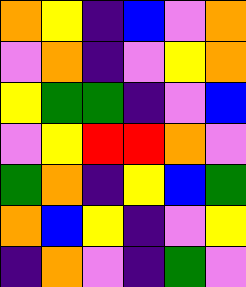[["orange", "yellow", "indigo", "blue", "violet", "orange"], ["violet", "orange", "indigo", "violet", "yellow", "orange"], ["yellow", "green", "green", "indigo", "violet", "blue"], ["violet", "yellow", "red", "red", "orange", "violet"], ["green", "orange", "indigo", "yellow", "blue", "green"], ["orange", "blue", "yellow", "indigo", "violet", "yellow"], ["indigo", "orange", "violet", "indigo", "green", "violet"]]